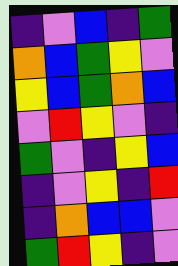[["indigo", "violet", "blue", "indigo", "green"], ["orange", "blue", "green", "yellow", "violet"], ["yellow", "blue", "green", "orange", "blue"], ["violet", "red", "yellow", "violet", "indigo"], ["green", "violet", "indigo", "yellow", "blue"], ["indigo", "violet", "yellow", "indigo", "red"], ["indigo", "orange", "blue", "blue", "violet"], ["green", "red", "yellow", "indigo", "violet"]]